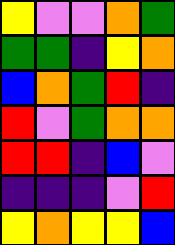[["yellow", "violet", "violet", "orange", "green"], ["green", "green", "indigo", "yellow", "orange"], ["blue", "orange", "green", "red", "indigo"], ["red", "violet", "green", "orange", "orange"], ["red", "red", "indigo", "blue", "violet"], ["indigo", "indigo", "indigo", "violet", "red"], ["yellow", "orange", "yellow", "yellow", "blue"]]